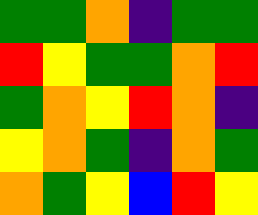[["green", "green", "orange", "indigo", "green", "green"], ["red", "yellow", "green", "green", "orange", "red"], ["green", "orange", "yellow", "red", "orange", "indigo"], ["yellow", "orange", "green", "indigo", "orange", "green"], ["orange", "green", "yellow", "blue", "red", "yellow"]]